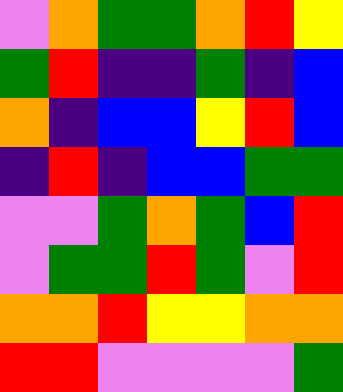[["violet", "orange", "green", "green", "orange", "red", "yellow"], ["green", "red", "indigo", "indigo", "green", "indigo", "blue"], ["orange", "indigo", "blue", "blue", "yellow", "red", "blue"], ["indigo", "red", "indigo", "blue", "blue", "green", "green"], ["violet", "violet", "green", "orange", "green", "blue", "red"], ["violet", "green", "green", "red", "green", "violet", "red"], ["orange", "orange", "red", "yellow", "yellow", "orange", "orange"], ["red", "red", "violet", "violet", "violet", "violet", "green"]]